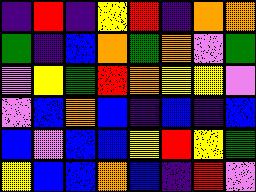[["indigo", "red", "indigo", "yellow", "red", "indigo", "orange", "orange"], ["green", "indigo", "blue", "orange", "green", "orange", "violet", "green"], ["violet", "yellow", "green", "red", "orange", "yellow", "yellow", "violet"], ["violet", "blue", "orange", "blue", "indigo", "blue", "indigo", "blue"], ["blue", "violet", "blue", "blue", "yellow", "red", "yellow", "green"], ["yellow", "blue", "blue", "orange", "blue", "indigo", "red", "violet"]]